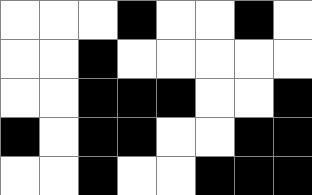[["white", "white", "white", "black", "white", "white", "black", "white"], ["white", "white", "black", "white", "white", "white", "white", "white"], ["white", "white", "black", "black", "black", "white", "white", "black"], ["black", "white", "black", "black", "white", "white", "black", "black"], ["white", "white", "black", "white", "white", "black", "black", "black"]]